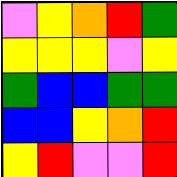[["violet", "yellow", "orange", "red", "green"], ["yellow", "yellow", "yellow", "violet", "yellow"], ["green", "blue", "blue", "green", "green"], ["blue", "blue", "yellow", "orange", "red"], ["yellow", "red", "violet", "violet", "red"]]